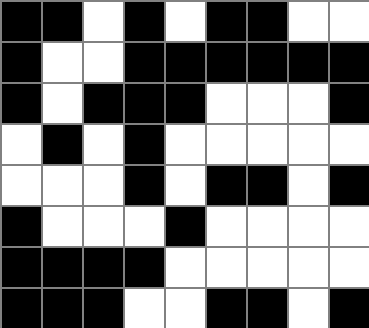[["black", "black", "white", "black", "white", "black", "black", "white", "white"], ["black", "white", "white", "black", "black", "black", "black", "black", "black"], ["black", "white", "black", "black", "black", "white", "white", "white", "black"], ["white", "black", "white", "black", "white", "white", "white", "white", "white"], ["white", "white", "white", "black", "white", "black", "black", "white", "black"], ["black", "white", "white", "white", "black", "white", "white", "white", "white"], ["black", "black", "black", "black", "white", "white", "white", "white", "white"], ["black", "black", "black", "white", "white", "black", "black", "white", "black"]]